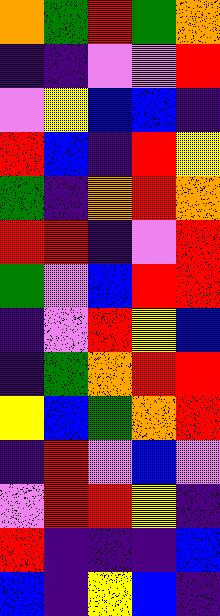[["orange", "green", "red", "green", "orange"], ["indigo", "indigo", "violet", "violet", "red"], ["violet", "yellow", "blue", "blue", "indigo"], ["red", "blue", "indigo", "red", "yellow"], ["green", "indigo", "orange", "red", "orange"], ["red", "red", "indigo", "violet", "red"], ["green", "violet", "blue", "red", "red"], ["indigo", "violet", "red", "yellow", "blue"], ["indigo", "green", "orange", "red", "red"], ["yellow", "blue", "green", "orange", "red"], ["indigo", "red", "violet", "blue", "violet"], ["violet", "red", "red", "yellow", "indigo"], ["red", "indigo", "indigo", "indigo", "blue"], ["blue", "indigo", "yellow", "blue", "indigo"]]